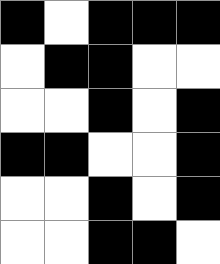[["black", "white", "black", "black", "black"], ["white", "black", "black", "white", "white"], ["white", "white", "black", "white", "black"], ["black", "black", "white", "white", "black"], ["white", "white", "black", "white", "black"], ["white", "white", "black", "black", "white"]]